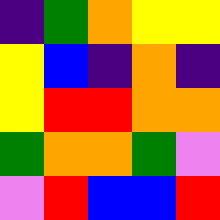[["indigo", "green", "orange", "yellow", "yellow"], ["yellow", "blue", "indigo", "orange", "indigo"], ["yellow", "red", "red", "orange", "orange"], ["green", "orange", "orange", "green", "violet"], ["violet", "red", "blue", "blue", "red"]]